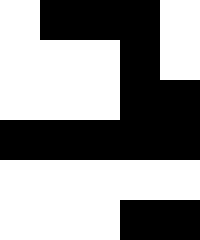[["white", "black", "black", "black", "white"], ["white", "white", "white", "black", "white"], ["white", "white", "white", "black", "black"], ["black", "black", "black", "black", "black"], ["white", "white", "white", "white", "white"], ["white", "white", "white", "black", "black"]]